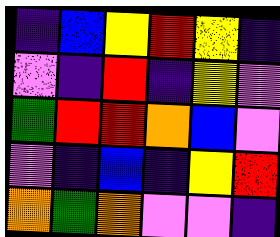[["indigo", "blue", "yellow", "red", "yellow", "indigo"], ["violet", "indigo", "red", "indigo", "yellow", "violet"], ["green", "red", "red", "orange", "blue", "violet"], ["violet", "indigo", "blue", "indigo", "yellow", "red"], ["orange", "green", "orange", "violet", "violet", "indigo"]]